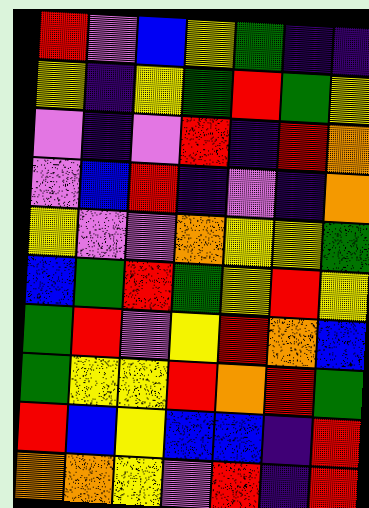[["red", "violet", "blue", "yellow", "green", "indigo", "indigo"], ["yellow", "indigo", "yellow", "green", "red", "green", "yellow"], ["violet", "indigo", "violet", "red", "indigo", "red", "orange"], ["violet", "blue", "red", "indigo", "violet", "indigo", "orange"], ["yellow", "violet", "violet", "orange", "yellow", "yellow", "green"], ["blue", "green", "red", "green", "yellow", "red", "yellow"], ["green", "red", "violet", "yellow", "red", "orange", "blue"], ["green", "yellow", "yellow", "red", "orange", "red", "green"], ["red", "blue", "yellow", "blue", "blue", "indigo", "red"], ["orange", "orange", "yellow", "violet", "red", "indigo", "red"]]